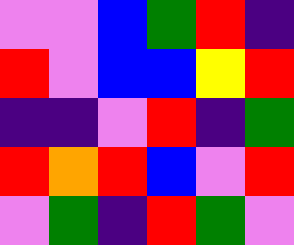[["violet", "violet", "blue", "green", "red", "indigo"], ["red", "violet", "blue", "blue", "yellow", "red"], ["indigo", "indigo", "violet", "red", "indigo", "green"], ["red", "orange", "red", "blue", "violet", "red"], ["violet", "green", "indigo", "red", "green", "violet"]]